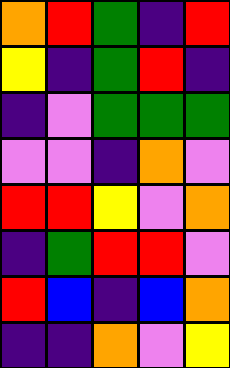[["orange", "red", "green", "indigo", "red"], ["yellow", "indigo", "green", "red", "indigo"], ["indigo", "violet", "green", "green", "green"], ["violet", "violet", "indigo", "orange", "violet"], ["red", "red", "yellow", "violet", "orange"], ["indigo", "green", "red", "red", "violet"], ["red", "blue", "indigo", "blue", "orange"], ["indigo", "indigo", "orange", "violet", "yellow"]]